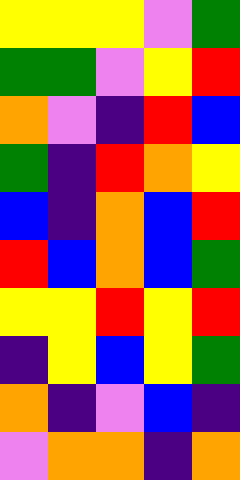[["yellow", "yellow", "yellow", "violet", "green"], ["green", "green", "violet", "yellow", "red"], ["orange", "violet", "indigo", "red", "blue"], ["green", "indigo", "red", "orange", "yellow"], ["blue", "indigo", "orange", "blue", "red"], ["red", "blue", "orange", "blue", "green"], ["yellow", "yellow", "red", "yellow", "red"], ["indigo", "yellow", "blue", "yellow", "green"], ["orange", "indigo", "violet", "blue", "indigo"], ["violet", "orange", "orange", "indigo", "orange"]]